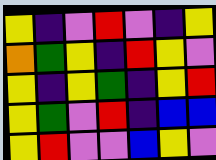[["yellow", "indigo", "violet", "red", "violet", "indigo", "yellow"], ["orange", "green", "yellow", "indigo", "red", "yellow", "violet"], ["yellow", "indigo", "yellow", "green", "indigo", "yellow", "red"], ["yellow", "green", "violet", "red", "indigo", "blue", "blue"], ["yellow", "red", "violet", "violet", "blue", "yellow", "violet"]]